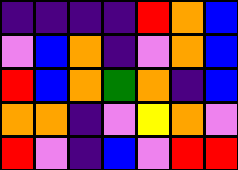[["indigo", "indigo", "indigo", "indigo", "red", "orange", "blue"], ["violet", "blue", "orange", "indigo", "violet", "orange", "blue"], ["red", "blue", "orange", "green", "orange", "indigo", "blue"], ["orange", "orange", "indigo", "violet", "yellow", "orange", "violet"], ["red", "violet", "indigo", "blue", "violet", "red", "red"]]